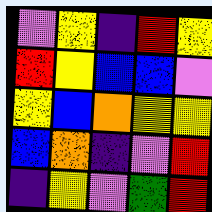[["violet", "yellow", "indigo", "red", "yellow"], ["red", "yellow", "blue", "blue", "violet"], ["yellow", "blue", "orange", "yellow", "yellow"], ["blue", "orange", "indigo", "violet", "red"], ["indigo", "yellow", "violet", "green", "red"]]